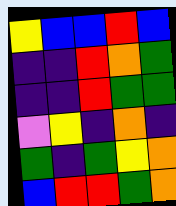[["yellow", "blue", "blue", "red", "blue"], ["indigo", "indigo", "red", "orange", "green"], ["indigo", "indigo", "red", "green", "green"], ["violet", "yellow", "indigo", "orange", "indigo"], ["green", "indigo", "green", "yellow", "orange"], ["blue", "red", "red", "green", "orange"]]